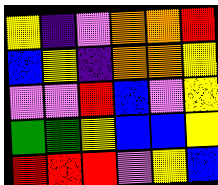[["yellow", "indigo", "violet", "orange", "orange", "red"], ["blue", "yellow", "indigo", "orange", "orange", "yellow"], ["violet", "violet", "red", "blue", "violet", "yellow"], ["green", "green", "yellow", "blue", "blue", "yellow"], ["red", "red", "red", "violet", "yellow", "blue"]]